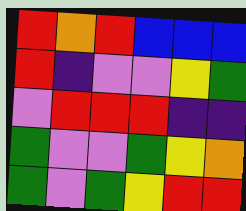[["red", "orange", "red", "blue", "blue", "blue"], ["red", "indigo", "violet", "violet", "yellow", "green"], ["violet", "red", "red", "red", "indigo", "indigo"], ["green", "violet", "violet", "green", "yellow", "orange"], ["green", "violet", "green", "yellow", "red", "red"]]